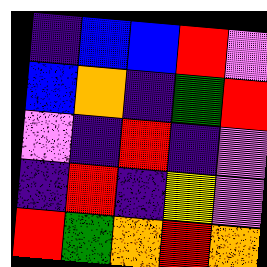[["indigo", "blue", "blue", "red", "violet"], ["blue", "orange", "indigo", "green", "red"], ["violet", "indigo", "red", "indigo", "violet"], ["indigo", "red", "indigo", "yellow", "violet"], ["red", "green", "orange", "red", "orange"]]